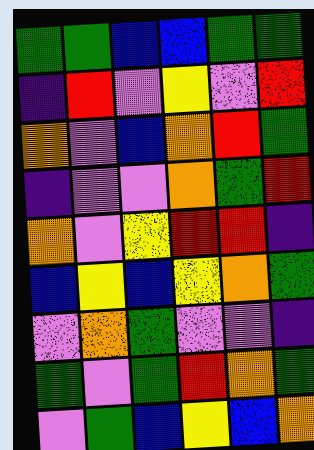[["green", "green", "blue", "blue", "green", "green"], ["indigo", "red", "violet", "yellow", "violet", "red"], ["orange", "violet", "blue", "orange", "red", "green"], ["indigo", "violet", "violet", "orange", "green", "red"], ["orange", "violet", "yellow", "red", "red", "indigo"], ["blue", "yellow", "blue", "yellow", "orange", "green"], ["violet", "orange", "green", "violet", "violet", "indigo"], ["green", "violet", "green", "red", "orange", "green"], ["violet", "green", "blue", "yellow", "blue", "orange"]]